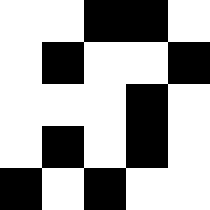[["white", "white", "black", "black", "white"], ["white", "black", "white", "white", "black"], ["white", "white", "white", "black", "white"], ["white", "black", "white", "black", "white"], ["black", "white", "black", "white", "white"]]